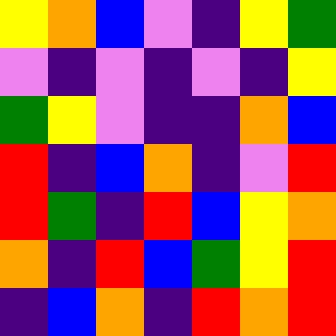[["yellow", "orange", "blue", "violet", "indigo", "yellow", "green"], ["violet", "indigo", "violet", "indigo", "violet", "indigo", "yellow"], ["green", "yellow", "violet", "indigo", "indigo", "orange", "blue"], ["red", "indigo", "blue", "orange", "indigo", "violet", "red"], ["red", "green", "indigo", "red", "blue", "yellow", "orange"], ["orange", "indigo", "red", "blue", "green", "yellow", "red"], ["indigo", "blue", "orange", "indigo", "red", "orange", "red"]]